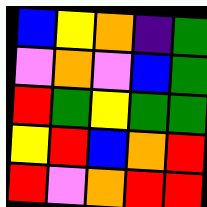[["blue", "yellow", "orange", "indigo", "green"], ["violet", "orange", "violet", "blue", "green"], ["red", "green", "yellow", "green", "green"], ["yellow", "red", "blue", "orange", "red"], ["red", "violet", "orange", "red", "red"]]